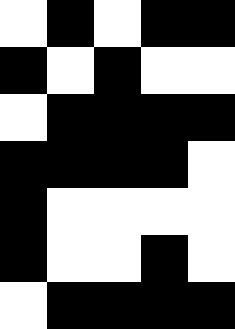[["white", "black", "white", "black", "black"], ["black", "white", "black", "white", "white"], ["white", "black", "black", "black", "black"], ["black", "black", "black", "black", "white"], ["black", "white", "white", "white", "white"], ["black", "white", "white", "black", "white"], ["white", "black", "black", "black", "black"]]